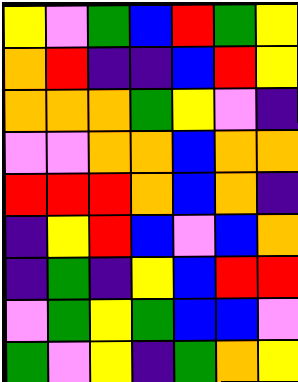[["yellow", "violet", "green", "blue", "red", "green", "yellow"], ["orange", "red", "indigo", "indigo", "blue", "red", "yellow"], ["orange", "orange", "orange", "green", "yellow", "violet", "indigo"], ["violet", "violet", "orange", "orange", "blue", "orange", "orange"], ["red", "red", "red", "orange", "blue", "orange", "indigo"], ["indigo", "yellow", "red", "blue", "violet", "blue", "orange"], ["indigo", "green", "indigo", "yellow", "blue", "red", "red"], ["violet", "green", "yellow", "green", "blue", "blue", "violet"], ["green", "violet", "yellow", "indigo", "green", "orange", "yellow"]]